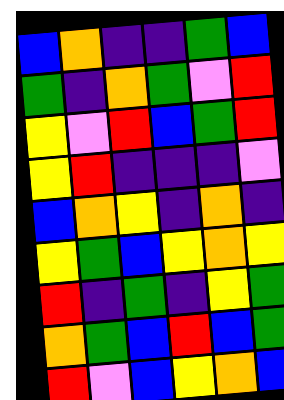[["blue", "orange", "indigo", "indigo", "green", "blue"], ["green", "indigo", "orange", "green", "violet", "red"], ["yellow", "violet", "red", "blue", "green", "red"], ["yellow", "red", "indigo", "indigo", "indigo", "violet"], ["blue", "orange", "yellow", "indigo", "orange", "indigo"], ["yellow", "green", "blue", "yellow", "orange", "yellow"], ["red", "indigo", "green", "indigo", "yellow", "green"], ["orange", "green", "blue", "red", "blue", "green"], ["red", "violet", "blue", "yellow", "orange", "blue"]]